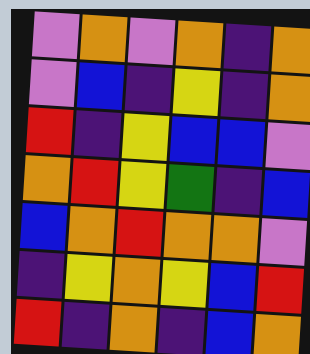[["violet", "orange", "violet", "orange", "indigo", "orange"], ["violet", "blue", "indigo", "yellow", "indigo", "orange"], ["red", "indigo", "yellow", "blue", "blue", "violet"], ["orange", "red", "yellow", "green", "indigo", "blue"], ["blue", "orange", "red", "orange", "orange", "violet"], ["indigo", "yellow", "orange", "yellow", "blue", "red"], ["red", "indigo", "orange", "indigo", "blue", "orange"]]